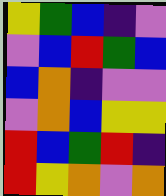[["yellow", "green", "blue", "indigo", "violet"], ["violet", "blue", "red", "green", "blue"], ["blue", "orange", "indigo", "violet", "violet"], ["violet", "orange", "blue", "yellow", "yellow"], ["red", "blue", "green", "red", "indigo"], ["red", "yellow", "orange", "violet", "orange"]]